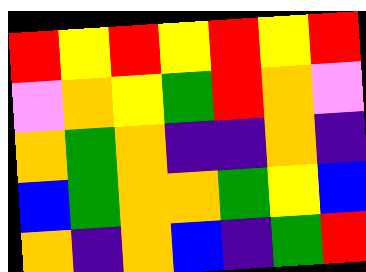[["red", "yellow", "red", "yellow", "red", "yellow", "red"], ["violet", "orange", "yellow", "green", "red", "orange", "violet"], ["orange", "green", "orange", "indigo", "indigo", "orange", "indigo"], ["blue", "green", "orange", "orange", "green", "yellow", "blue"], ["orange", "indigo", "orange", "blue", "indigo", "green", "red"]]